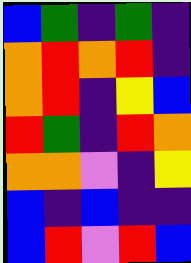[["blue", "green", "indigo", "green", "indigo"], ["orange", "red", "orange", "red", "indigo"], ["orange", "red", "indigo", "yellow", "blue"], ["red", "green", "indigo", "red", "orange"], ["orange", "orange", "violet", "indigo", "yellow"], ["blue", "indigo", "blue", "indigo", "indigo"], ["blue", "red", "violet", "red", "blue"]]